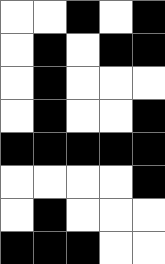[["white", "white", "black", "white", "black"], ["white", "black", "white", "black", "black"], ["white", "black", "white", "white", "white"], ["white", "black", "white", "white", "black"], ["black", "black", "black", "black", "black"], ["white", "white", "white", "white", "black"], ["white", "black", "white", "white", "white"], ["black", "black", "black", "white", "white"]]